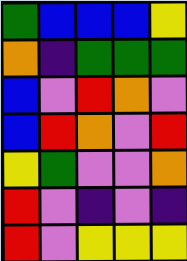[["green", "blue", "blue", "blue", "yellow"], ["orange", "indigo", "green", "green", "green"], ["blue", "violet", "red", "orange", "violet"], ["blue", "red", "orange", "violet", "red"], ["yellow", "green", "violet", "violet", "orange"], ["red", "violet", "indigo", "violet", "indigo"], ["red", "violet", "yellow", "yellow", "yellow"]]